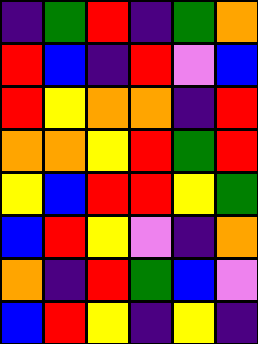[["indigo", "green", "red", "indigo", "green", "orange"], ["red", "blue", "indigo", "red", "violet", "blue"], ["red", "yellow", "orange", "orange", "indigo", "red"], ["orange", "orange", "yellow", "red", "green", "red"], ["yellow", "blue", "red", "red", "yellow", "green"], ["blue", "red", "yellow", "violet", "indigo", "orange"], ["orange", "indigo", "red", "green", "blue", "violet"], ["blue", "red", "yellow", "indigo", "yellow", "indigo"]]